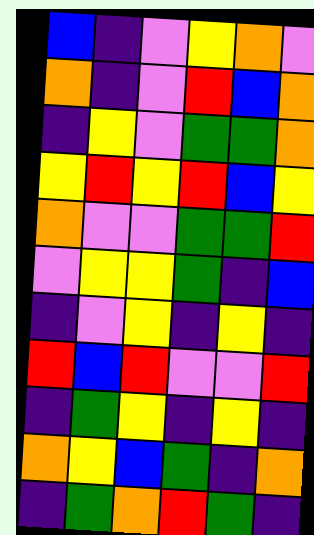[["blue", "indigo", "violet", "yellow", "orange", "violet"], ["orange", "indigo", "violet", "red", "blue", "orange"], ["indigo", "yellow", "violet", "green", "green", "orange"], ["yellow", "red", "yellow", "red", "blue", "yellow"], ["orange", "violet", "violet", "green", "green", "red"], ["violet", "yellow", "yellow", "green", "indigo", "blue"], ["indigo", "violet", "yellow", "indigo", "yellow", "indigo"], ["red", "blue", "red", "violet", "violet", "red"], ["indigo", "green", "yellow", "indigo", "yellow", "indigo"], ["orange", "yellow", "blue", "green", "indigo", "orange"], ["indigo", "green", "orange", "red", "green", "indigo"]]